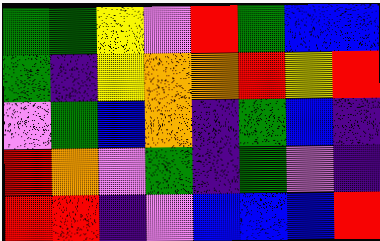[["green", "green", "yellow", "violet", "red", "green", "blue", "blue"], ["green", "indigo", "yellow", "orange", "orange", "red", "yellow", "red"], ["violet", "green", "blue", "orange", "indigo", "green", "blue", "indigo"], ["red", "orange", "violet", "green", "indigo", "green", "violet", "indigo"], ["red", "red", "indigo", "violet", "blue", "blue", "blue", "red"]]